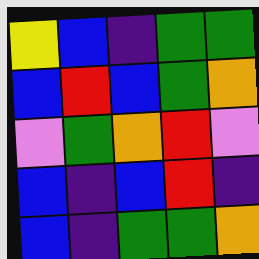[["yellow", "blue", "indigo", "green", "green"], ["blue", "red", "blue", "green", "orange"], ["violet", "green", "orange", "red", "violet"], ["blue", "indigo", "blue", "red", "indigo"], ["blue", "indigo", "green", "green", "orange"]]